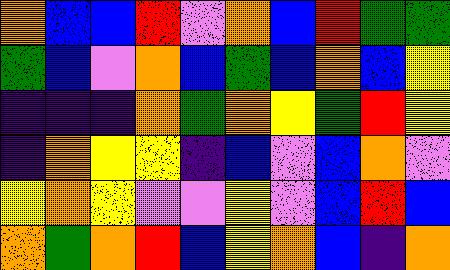[["orange", "blue", "blue", "red", "violet", "orange", "blue", "red", "green", "green"], ["green", "blue", "violet", "orange", "blue", "green", "blue", "orange", "blue", "yellow"], ["indigo", "indigo", "indigo", "orange", "green", "orange", "yellow", "green", "red", "yellow"], ["indigo", "orange", "yellow", "yellow", "indigo", "blue", "violet", "blue", "orange", "violet"], ["yellow", "orange", "yellow", "violet", "violet", "yellow", "violet", "blue", "red", "blue"], ["orange", "green", "orange", "red", "blue", "yellow", "orange", "blue", "indigo", "orange"]]